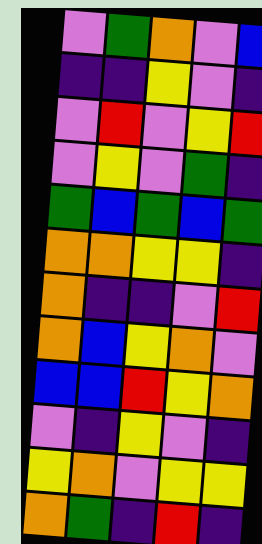[["violet", "green", "orange", "violet", "blue"], ["indigo", "indigo", "yellow", "violet", "indigo"], ["violet", "red", "violet", "yellow", "red"], ["violet", "yellow", "violet", "green", "indigo"], ["green", "blue", "green", "blue", "green"], ["orange", "orange", "yellow", "yellow", "indigo"], ["orange", "indigo", "indigo", "violet", "red"], ["orange", "blue", "yellow", "orange", "violet"], ["blue", "blue", "red", "yellow", "orange"], ["violet", "indigo", "yellow", "violet", "indigo"], ["yellow", "orange", "violet", "yellow", "yellow"], ["orange", "green", "indigo", "red", "indigo"]]